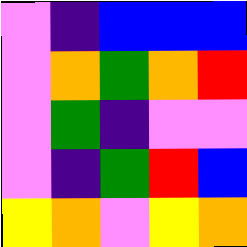[["violet", "indigo", "blue", "blue", "blue"], ["violet", "orange", "green", "orange", "red"], ["violet", "green", "indigo", "violet", "violet"], ["violet", "indigo", "green", "red", "blue"], ["yellow", "orange", "violet", "yellow", "orange"]]